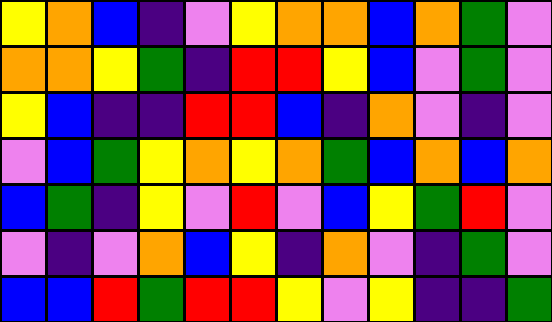[["yellow", "orange", "blue", "indigo", "violet", "yellow", "orange", "orange", "blue", "orange", "green", "violet"], ["orange", "orange", "yellow", "green", "indigo", "red", "red", "yellow", "blue", "violet", "green", "violet"], ["yellow", "blue", "indigo", "indigo", "red", "red", "blue", "indigo", "orange", "violet", "indigo", "violet"], ["violet", "blue", "green", "yellow", "orange", "yellow", "orange", "green", "blue", "orange", "blue", "orange"], ["blue", "green", "indigo", "yellow", "violet", "red", "violet", "blue", "yellow", "green", "red", "violet"], ["violet", "indigo", "violet", "orange", "blue", "yellow", "indigo", "orange", "violet", "indigo", "green", "violet"], ["blue", "blue", "red", "green", "red", "red", "yellow", "violet", "yellow", "indigo", "indigo", "green"]]